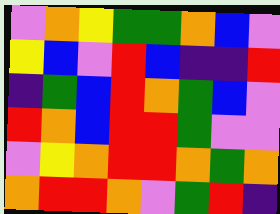[["violet", "orange", "yellow", "green", "green", "orange", "blue", "violet"], ["yellow", "blue", "violet", "red", "blue", "indigo", "indigo", "red"], ["indigo", "green", "blue", "red", "orange", "green", "blue", "violet"], ["red", "orange", "blue", "red", "red", "green", "violet", "violet"], ["violet", "yellow", "orange", "red", "red", "orange", "green", "orange"], ["orange", "red", "red", "orange", "violet", "green", "red", "indigo"]]